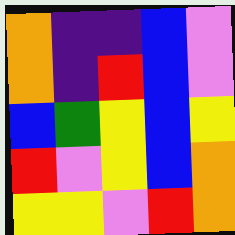[["orange", "indigo", "indigo", "blue", "violet"], ["orange", "indigo", "red", "blue", "violet"], ["blue", "green", "yellow", "blue", "yellow"], ["red", "violet", "yellow", "blue", "orange"], ["yellow", "yellow", "violet", "red", "orange"]]